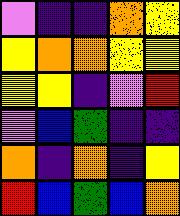[["violet", "indigo", "indigo", "orange", "yellow"], ["yellow", "orange", "orange", "yellow", "yellow"], ["yellow", "yellow", "indigo", "violet", "red"], ["violet", "blue", "green", "indigo", "indigo"], ["orange", "indigo", "orange", "indigo", "yellow"], ["red", "blue", "green", "blue", "orange"]]